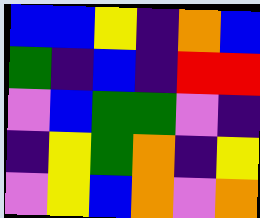[["blue", "blue", "yellow", "indigo", "orange", "blue"], ["green", "indigo", "blue", "indigo", "red", "red"], ["violet", "blue", "green", "green", "violet", "indigo"], ["indigo", "yellow", "green", "orange", "indigo", "yellow"], ["violet", "yellow", "blue", "orange", "violet", "orange"]]